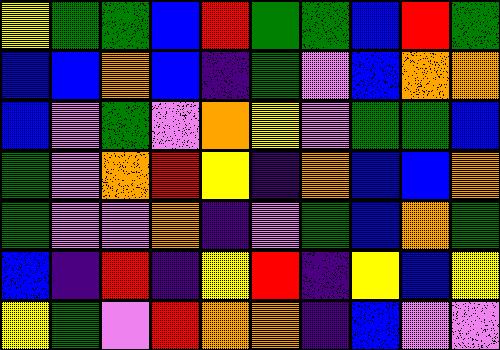[["yellow", "green", "green", "blue", "red", "green", "green", "blue", "red", "green"], ["blue", "blue", "orange", "blue", "indigo", "green", "violet", "blue", "orange", "orange"], ["blue", "violet", "green", "violet", "orange", "yellow", "violet", "green", "green", "blue"], ["green", "violet", "orange", "red", "yellow", "indigo", "orange", "blue", "blue", "orange"], ["green", "violet", "violet", "orange", "indigo", "violet", "green", "blue", "orange", "green"], ["blue", "indigo", "red", "indigo", "yellow", "red", "indigo", "yellow", "blue", "yellow"], ["yellow", "green", "violet", "red", "orange", "orange", "indigo", "blue", "violet", "violet"]]